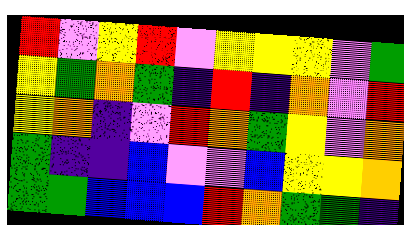[["red", "violet", "yellow", "red", "violet", "yellow", "yellow", "yellow", "violet", "green"], ["yellow", "green", "orange", "green", "indigo", "red", "indigo", "orange", "violet", "red"], ["yellow", "orange", "indigo", "violet", "red", "orange", "green", "yellow", "violet", "orange"], ["green", "indigo", "indigo", "blue", "violet", "violet", "blue", "yellow", "yellow", "orange"], ["green", "green", "blue", "blue", "blue", "red", "orange", "green", "green", "indigo"]]